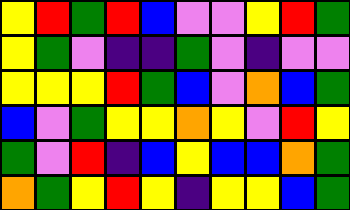[["yellow", "red", "green", "red", "blue", "violet", "violet", "yellow", "red", "green"], ["yellow", "green", "violet", "indigo", "indigo", "green", "violet", "indigo", "violet", "violet"], ["yellow", "yellow", "yellow", "red", "green", "blue", "violet", "orange", "blue", "green"], ["blue", "violet", "green", "yellow", "yellow", "orange", "yellow", "violet", "red", "yellow"], ["green", "violet", "red", "indigo", "blue", "yellow", "blue", "blue", "orange", "green"], ["orange", "green", "yellow", "red", "yellow", "indigo", "yellow", "yellow", "blue", "green"]]